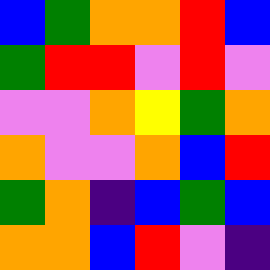[["blue", "green", "orange", "orange", "red", "blue"], ["green", "red", "red", "violet", "red", "violet"], ["violet", "violet", "orange", "yellow", "green", "orange"], ["orange", "violet", "violet", "orange", "blue", "red"], ["green", "orange", "indigo", "blue", "green", "blue"], ["orange", "orange", "blue", "red", "violet", "indigo"]]